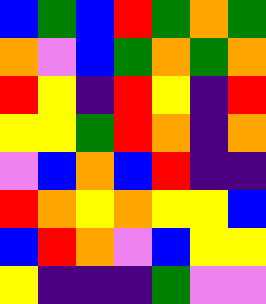[["blue", "green", "blue", "red", "green", "orange", "green"], ["orange", "violet", "blue", "green", "orange", "green", "orange"], ["red", "yellow", "indigo", "red", "yellow", "indigo", "red"], ["yellow", "yellow", "green", "red", "orange", "indigo", "orange"], ["violet", "blue", "orange", "blue", "red", "indigo", "indigo"], ["red", "orange", "yellow", "orange", "yellow", "yellow", "blue"], ["blue", "red", "orange", "violet", "blue", "yellow", "yellow"], ["yellow", "indigo", "indigo", "indigo", "green", "violet", "violet"]]